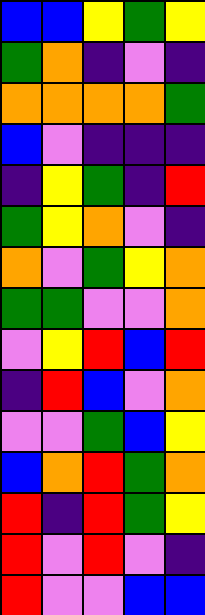[["blue", "blue", "yellow", "green", "yellow"], ["green", "orange", "indigo", "violet", "indigo"], ["orange", "orange", "orange", "orange", "green"], ["blue", "violet", "indigo", "indigo", "indigo"], ["indigo", "yellow", "green", "indigo", "red"], ["green", "yellow", "orange", "violet", "indigo"], ["orange", "violet", "green", "yellow", "orange"], ["green", "green", "violet", "violet", "orange"], ["violet", "yellow", "red", "blue", "red"], ["indigo", "red", "blue", "violet", "orange"], ["violet", "violet", "green", "blue", "yellow"], ["blue", "orange", "red", "green", "orange"], ["red", "indigo", "red", "green", "yellow"], ["red", "violet", "red", "violet", "indigo"], ["red", "violet", "violet", "blue", "blue"]]